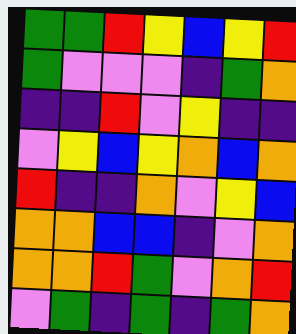[["green", "green", "red", "yellow", "blue", "yellow", "red"], ["green", "violet", "violet", "violet", "indigo", "green", "orange"], ["indigo", "indigo", "red", "violet", "yellow", "indigo", "indigo"], ["violet", "yellow", "blue", "yellow", "orange", "blue", "orange"], ["red", "indigo", "indigo", "orange", "violet", "yellow", "blue"], ["orange", "orange", "blue", "blue", "indigo", "violet", "orange"], ["orange", "orange", "red", "green", "violet", "orange", "red"], ["violet", "green", "indigo", "green", "indigo", "green", "orange"]]